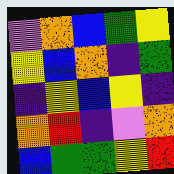[["violet", "orange", "blue", "green", "yellow"], ["yellow", "blue", "orange", "indigo", "green"], ["indigo", "yellow", "blue", "yellow", "indigo"], ["orange", "red", "indigo", "violet", "orange"], ["blue", "green", "green", "yellow", "red"]]